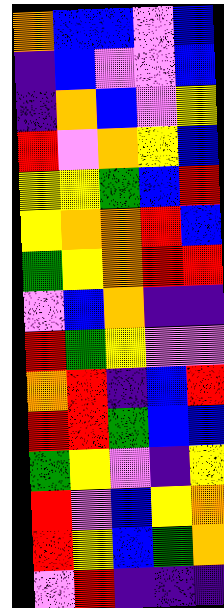[["orange", "blue", "blue", "violet", "blue"], ["indigo", "blue", "violet", "violet", "blue"], ["indigo", "orange", "blue", "violet", "yellow"], ["red", "violet", "orange", "yellow", "blue"], ["yellow", "yellow", "green", "blue", "red"], ["yellow", "orange", "orange", "red", "blue"], ["green", "yellow", "orange", "red", "red"], ["violet", "blue", "orange", "indigo", "indigo"], ["red", "green", "yellow", "violet", "violet"], ["orange", "red", "indigo", "blue", "red"], ["red", "red", "green", "blue", "blue"], ["green", "yellow", "violet", "indigo", "yellow"], ["red", "violet", "blue", "yellow", "orange"], ["red", "yellow", "blue", "green", "orange"], ["violet", "red", "indigo", "indigo", "indigo"]]